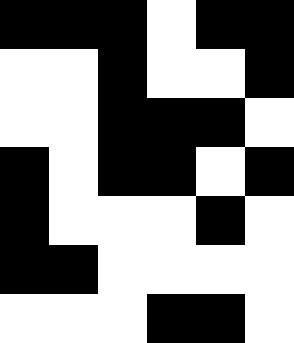[["black", "black", "black", "white", "black", "black"], ["white", "white", "black", "white", "white", "black"], ["white", "white", "black", "black", "black", "white"], ["black", "white", "black", "black", "white", "black"], ["black", "white", "white", "white", "black", "white"], ["black", "black", "white", "white", "white", "white"], ["white", "white", "white", "black", "black", "white"]]